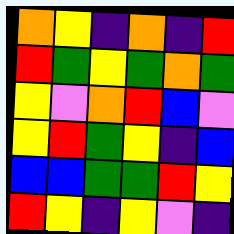[["orange", "yellow", "indigo", "orange", "indigo", "red"], ["red", "green", "yellow", "green", "orange", "green"], ["yellow", "violet", "orange", "red", "blue", "violet"], ["yellow", "red", "green", "yellow", "indigo", "blue"], ["blue", "blue", "green", "green", "red", "yellow"], ["red", "yellow", "indigo", "yellow", "violet", "indigo"]]